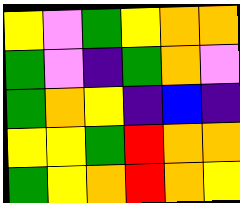[["yellow", "violet", "green", "yellow", "orange", "orange"], ["green", "violet", "indigo", "green", "orange", "violet"], ["green", "orange", "yellow", "indigo", "blue", "indigo"], ["yellow", "yellow", "green", "red", "orange", "orange"], ["green", "yellow", "orange", "red", "orange", "yellow"]]